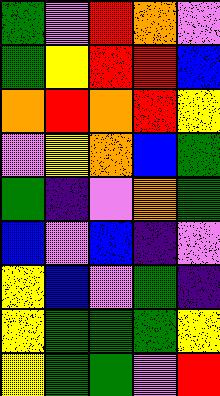[["green", "violet", "red", "orange", "violet"], ["green", "yellow", "red", "red", "blue"], ["orange", "red", "orange", "red", "yellow"], ["violet", "yellow", "orange", "blue", "green"], ["green", "indigo", "violet", "orange", "green"], ["blue", "violet", "blue", "indigo", "violet"], ["yellow", "blue", "violet", "green", "indigo"], ["yellow", "green", "green", "green", "yellow"], ["yellow", "green", "green", "violet", "red"]]